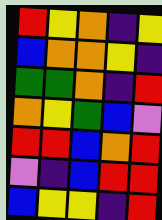[["red", "yellow", "orange", "indigo", "yellow"], ["blue", "orange", "orange", "yellow", "indigo"], ["green", "green", "orange", "indigo", "red"], ["orange", "yellow", "green", "blue", "violet"], ["red", "red", "blue", "orange", "red"], ["violet", "indigo", "blue", "red", "red"], ["blue", "yellow", "yellow", "indigo", "red"]]